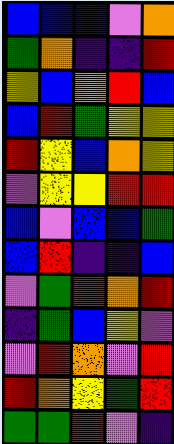[["blue", "blue", "blue", "violet", "orange"], ["green", "orange", "indigo", "indigo", "red"], ["yellow", "blue", "orange", "red", "blue"], ["blue", "red", "green", "yellow", "yellow"], ["red", "yellow", "blue", "orange", "yellow"], ["violet", "yellow", "yellow", "red", "red"], ["blue", "violet", "blue", "blue", "green"], ["blue", "red", "indigo", "indigo", "blue"], ["violet", "green", "red", "orange", "red"], ["indigo", "green", "blue", "yellow", "violet"], ["violet", "red", "orange", "violet", "red"], ["red", "orange", "yellow", "green", "red"], ["green", "green", "red", "violet", "indigo"]]